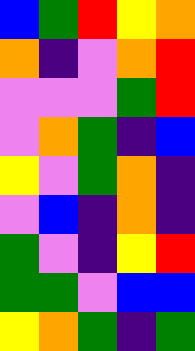[["blue", "green", "red", "yellow", "orange"], ["orange", "indigo", "violet", "orange", "red"], ["violet", "violet", "violet", "green", "red"], ["violet", "orange", "green", "indigo", "blue"], ["yellow", "violet", "green", "orange", "indigo"], ["violet", "blue", "indigo", "orange", "indigo"], ["green", "violet", "indigo", "yellow", "red"], ["green", "green", "violet", "blue", "blue"], ["yellow", "orange", "green", "indigo", "green"]]